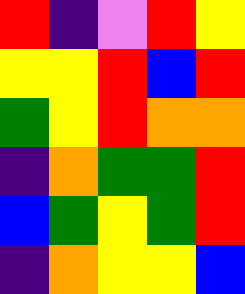[["red", "indigo", "violet", "red", "yellow"], ["yellow", "yellow", "red", "blue", "red"], ["green", "yellow", "red", "orange", "orange"], ["indigo", "orange", "green", "green", "red"], ["blue", "green", "yellow", "green", "red"], ["indigo", "orange", "yellow", "yellow", "blue"]]